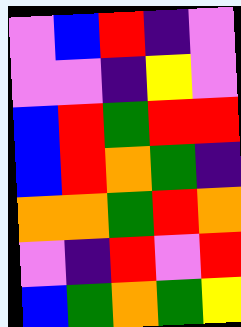[["violet", "blue", "red", "indigo", "violet"], ["violet", "violet", "indigo", "yellow", "violet"], ["blue", "red", "green", "red", "red"], ["blue", "red", "orange", "green", "indigo"], ["orange", "orange", "green", "red", "orange"], ["violet", "indigo", "red", "violet", "red"], ["blue", "green", "orange", "green", "yellow"]]